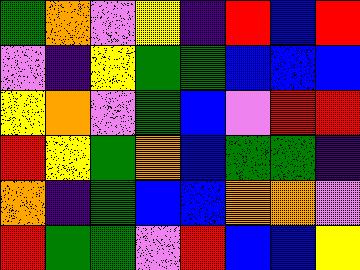[["green", "orange", "violet", "yellow", "indigo", "red", "blue", "red"], ["violet", "indigo", "yellow", "green", "green", "blue", "blue", "blue"], ["yellow", "orange", "violet", "green", "blue", "violet", "red", "red"], ["red", "yellow", "green", "orange", "blue", "green", "green", "indigo"], ["orange", "indigo", "green", "blue", "blue", "orange", "orange", "violet"], ["red", "green", "green", "violet", "red", "blue", "blue", "yellow"]]